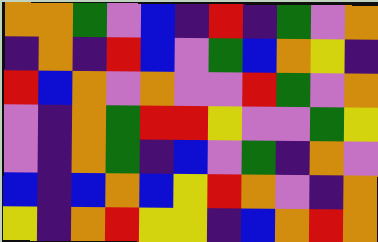[["orange", "orange", "green", "violet", "blue", "indigo", "red", "indigo", "green", "violet", "orange"], ["indigo", "orange", "indigo", "red", "blue", "violet", "green", "blue", "orange", "yellow", "indigo"], ["red", "blue", "orange", "violet", "orange", "violet", "violet", "red", "green", "violet", "orange"], ["violet", "indigo", "orange", "green", "red", "red", "yellow", "violet", "violet", "green", "yellow"], ["violet", "indigo", "orange", "green", "indigo", "blue", "violet", "green", "indigo", "orange", "violet"], ["blue", "indigo", "blue", "orange", "blue", "yellow", "red", "orange", "violet", "indigo", "orange"], ["yellow", "indigo", "orange", "red", "yellow", "yellow", "indigo", "blue", "orange", "red", "orange"]]